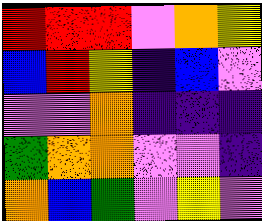[["red", "red", "red", "violet", "orange", "yellow"], ["blue", "red", "yellow", "indigo", "blue", "violet"], ["violet", "violet", "orange", "indigo", "indigo", "indigo"], ["green", "orange", "orange", "violet", "violet", "indigo"], ["orange", "blue", "green", "violet", "yellow", "violet"]]